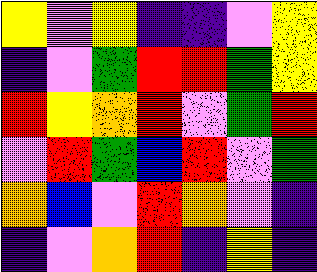[["yellow", "violet", "yellow", "indigo", "indigo", "violet", "yellow"], ["indigo", "violet", "green", "red", "red", "green", "yellow"], ["red", "yellow", "orange", "red", "violet", "green", "red"], ["violet", "red", "green", "blue", "red", "violet", "green"], ["orange", "blue", "violet", "red", "orange", "violet", "indigo"], ["indigo", "violet", "orange", "red", "indigo", "yellow", "indigo"]]